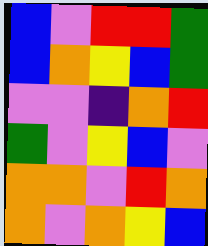[["blue", "violet", "red", "red", "green"], ["blue", "orange", "yellow", "blue", "green"], ["violet", "violet", "indigo", "orange", "red"], ["green", "violet", "yellow", "blue", "violet"], ["orange", "orange", "violet", "red", "orange"], ["orange", "violet", "orange", "yellow", "blue"]]